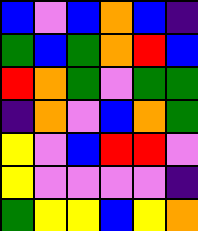[["blue", "violet", "blue", "orange", "blue", "indigo"], ["green", "blue", "green", "orange", "red", "blue"], ["red", "orange", "green", "violet", "green", "green"], ["indigo", "orange", "violet", "blue", "orange", "green"], ["yellow", "violet", "blue", "red", "red", "violet"], ["yellow", "violet", "violet", "violet", "violet", "indigo"], ["green", "yellow", "yellow", "blue", "yellow", "orange"]]